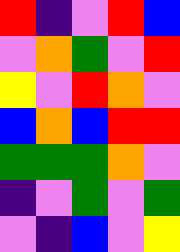[["red", "indigo", "violet", "red", "blue"], ["violet", "orange", "green", "violet", "red"], ["yellow", "violet", "red", "orange", "violet"], ["blue", "orange", "blue", "red", "red"], ["green", "green", "green", "orange", "violet"], ["indigo", "violet", "green", "violet", "green"], ["violet", "indigo", "blue", "violet", "yellow"]]